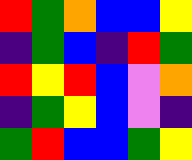[["red", "green", "orange", "blue", "blue", "yellow"], ["indigo", "green", "blue", "indigo", "red", "green"], ["red", "yellow", "red", "blue", "violet", "orange"], ["indigo", "green", "yellow", "blue", "violet", "indigo"], ["green", "red", "blue", "blue", "green", "yellow"]]